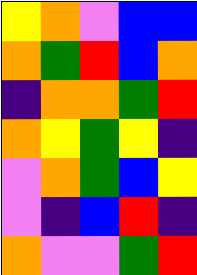[["yellow", "orange", "violet", "blue", "blue"], ["orange", "green", "red", "blue", "orange"], ["indigo", "orange", "orange", "green", "red"], ["orange", "yellow", "green", "yellow", "indigo"], ["violet", "orange", "green", "blue", "yellow"], ["violet", "indigo", "blue", "red", "indigo"], ["orange", "violet", "violet", "green", "red"]]